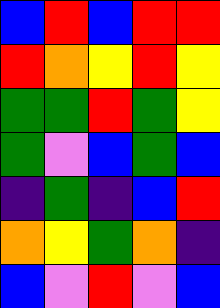[["blue", "red", "blue", "red", "red"], ["red", "orange", "yellow", "red", "yellow"], ["green", "green", "red", "green", "yellow"], ["green", "violet", "blue", "green", "blue"], ["indigo", "green", "indigo", "blue", "red"], ["orange", "yellow", "green", "orange", "indigo"], ["blue", "violet", "red", "violet", "blue"]]